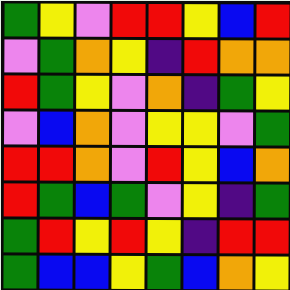[["green", "yellow", "violet", "red", "red", "yellow", "blue", "red"], ["violet", "green", "orange", "yellow", "indigo", "red", "orange", "orange"], ["red", "green", "yellow", "violet", "orange", "indigo", "green", "yellow"], ["violet", "blue", "orange", "violet", "yellow", "yellow", "violet", "green"], ["red", "red", "orange", "violet", "red", "yellow", "blue", "orange"], ["red", "green", "blue", "green", "violet", "yellow", "indigo", "green"], ["green", "red", "yellow", "red", "yellow", "indigo", "red", "red"], ["green", "blue", "blue", "yellow", "green", "blue", "orange", "yellow"]]